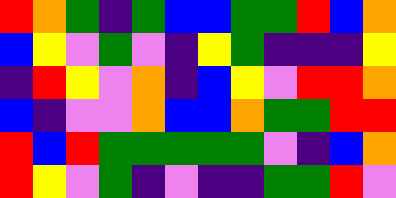[["red", "orange", "green", "indigo", "green", "blue", "blue", "green", "green", "red", "blue", "orange"], ["blue", "yellow", "violet", "green", "violet", "indigo", "yellow", "green", "indigo", "indigo", "indigo", "yellow"], ["indigo", "red", "yellow", "violet", "orange", "indigo", "blue", "yellow", "violet", "red", "red", "orange"], ["blue", "indigo", "violet", "violet", "orange", "blue", "blue", "orange", "green", "green", "red", "red"], ["red", "blue", "red", "green", "green", "green", "green", "green", "violet", "indigo", "blue", "orange"], ["red", "yellow", "violet", "green", "indigo", "violet", "indigo", "indigo", "green", "green", "red", "violet"]]